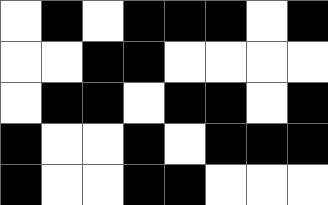[["white", "black", "white", "black", "black", "black", "white", "black"], ["white", "white", "black", "black", "white", "white", "white", "white"], ["white", "black", "black", "white", "black", "black", "white", "black"], ["black", "white", "white", "black", "white", "black", "black", "black"], ["black", "white", "white", "black", "black", "white", "white", "white"]]